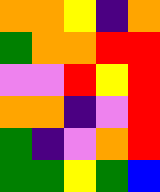[["orange", "orange", "yellow", "indigo", "orange"], ["green", "orange", "orange", "red", "red"], ["violet", "violet", "red", "yellow", "red"], ["orange", "orange", "indigo", "violet", "red"], ["green", "indigo", "violet", "orange", "red"], ["green", "green", "yellow", "green", "blue"]]